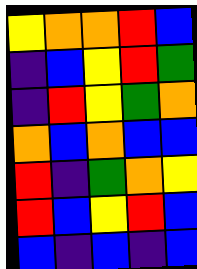[["yellow", "orange", "orange", "red", "blue"], ["indigo", "blue", "yellow", "red", "green"], ["indigo", "red", "yellow", "green", "orange"], ["orange", "blue", "orange", "blue", "blue"], ["red", "indigo", "green", "orange", "yellow"], ["red", "blue", "yellow", "red", "blue"], ["blue", "indigo", "blue", "indigo", "blue"]]